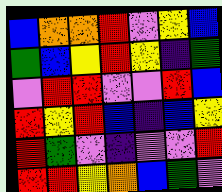[["blue", "orange", "orange", "red", "violet", "yellow", "blue"], ["green", "blue", "yellow", "red", "yellow", "indigo", "green"], ["violet", "red", "red", "violet", "violet", "red", "blue"], ["red", "yellow", "red", "blue", "indigo", "blue", "yellow"], ["red", "green", "violet", "indigo", "violet", "violet", "red"], ["red", "red", "yellow", "orange", "blue", "green", "violet"]]